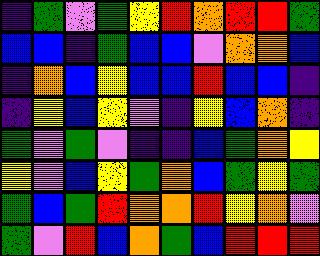[["indigo", "green", "violet", "green", "yellow", "red", "orange", "red", "red", "green"], ["blue", "blue", "indigo", "green", "blue", "blue", "violet", "orange", "orange", "blue"], ["indigo", "orange", "blue", "yellow", "blue", "blue", "red", "blue", "blue", "indigo"], ["indigo", "yellow", "blue", "yellow", "violet", "indigo", "yellow", "blue", "orange", "indigo"], ["green", "violet", "green", "violet", "indigo", "indigo", "blue", "green", "orange", "yellow"], ["yellow", "violet", "blue", "yellow", "green", "orange", "blue", "green", "yellow", "green"], ["green", "blue", "green", "red", "orange", "orange", "red", "yellow", "orange", "violet"], ["green", "violet", "red", "blue", "orange", "green", "blue", "red", "red", "red"]]